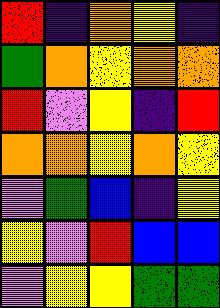[["red", "indigo", "orange", "yellow", "indigo"], ["green", "orange", "yellow", "orange", "orange"], ["red", "violet", "yellow", "indigo", "red"], ["orange", "orange", "yellow", "orange", "yellow"], ["violet", "green", "blue", "indigo", "yellow"], ["yellow", "violet", "red", "blue", "blue"], ["violet", "yellow", "yellow", "green", "green"]]